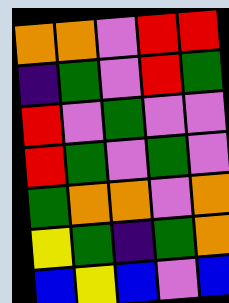[["orange", "orange", "violet", "red", "red"], ["indigo", "green", "violet", "red", "green"], ["red", "violet", "green", "violet", "violet"], ["red", "green", "violet", "green", "violet"], ["green", "orange", "orange", "violet", "orange"], ["yellow", "green", "indigo", "green", "orange"], ["blue", "yellow", "blue", "violet", "blue"]]